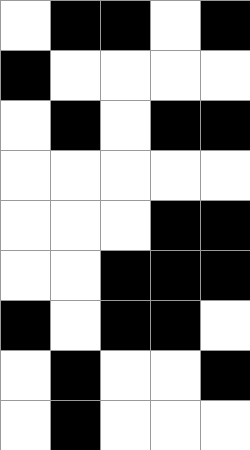[["white", "black", "black", "white", "black"], ["black", "white", "white", "white", "white"], ["white", "black", "white", "black", "black"], ["white", "white", "white", "white", "white"], ["white", "white", "white", "black", "black"], ["white", "white", "black", "black", "black"], ["black", "white", "black", "black", "white"], ["white", "black", "white", "white", "black"], ["white", "black", "white", "white", "white"]]